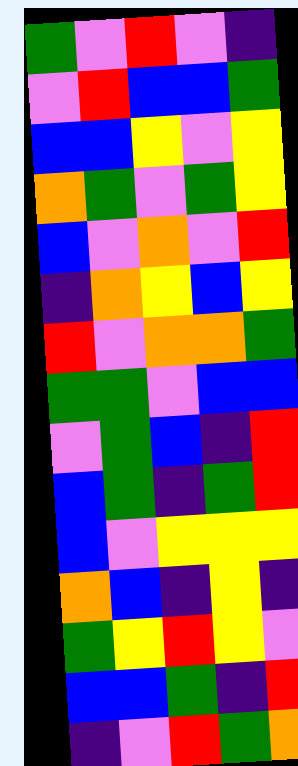[["green", "violet", "red", "violet", "indigo"], ["violet", "red", "blue", "blue", "green"], ["blue", "blue", "yellow", "violet", "yellow"], ["orange", "green", "violet", "green", "yellow"], ["blue", "violet", "orange", "violet", "red"], ["indigo", "orange", "yellow", "blue", "yellow"], ["red", "violet", "orange", "orange", "green"], ["green", "green", "violet", "blue", "blue"], ["violet", "green", "blue", "indigo", "red"], ["blue", "green", "indigo", "green", "red"], ["blue", "violet", "yellow", "yellow", "yellow"], ["orange", "blue", "indigo", "yellow", "indigo"], ["green", "yellow", "red", "yellow", "violet"], ["blue", "blue", "green", "indigo", "red"], ["indigo", "violet", "red", "green", "orange"]]